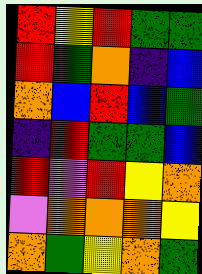[["red", "yellow", "red", "green", "green"], ["red", "green", "orange", "indigo", "blue"], ["orange", "blue", "red", "blue", "green"], ["indigo", "red", "green", "green", "blue"], ["red", "violet", "red", "yellow", "orange"], ["violet", "orange", "orange", "orange", "yellow"], ["orange", "green", "yellow", "orange", "green"]]